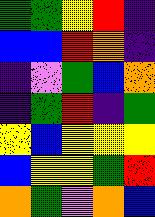[["green", "green", "yellow", "red", "indigo"], ["blue", "blue", "red", "orange", "indigo"], ["indigo", "violet", "green", "blue", "orange"], ["indigo", "green", "red", "indigo", "green"], ["yellow", "blue", "yellow", "yellow", "yellow"], ["blue", "yellow", "yellow", "green", "red"], ["orange", "green", "violet", "orange", "blue"]]